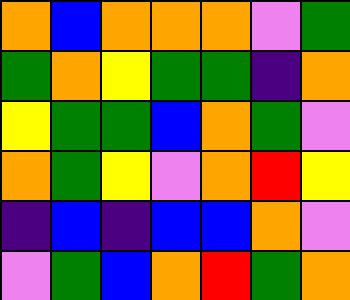[["orange", "blue", "orange", "orange", "orange", "violet", "green"], ["green", "orange", "yellow", "green", "green", "indigo", "orange"], ["yellow", "green", "green", "blue", "orange", "green", "violet"], ["orange", "green", "yellow", "violet", "orange", "red", "yellow"], ["indigo", "blue", "indigo", "blue", "blue", "orange", "violet"], ["violet", "green", "blue", "orange", "red", "green", "orange"]]